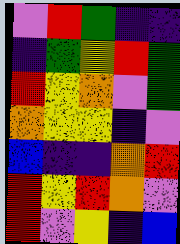[["violet", "red", "green", "indigo", "indigo"], ["indigo", "green", "yellow", "red", "green"], ["red", "yellow", "orange", "violet", "green"], ["orange", "yellow", "yellow", "indigo", "violet"], ["blue", "indigo", "indigo", "orange", "red"], ["red", "yellow", "red", "orange", "violet"], ["red", "violet", "yellow", "indigo", "blue"]]